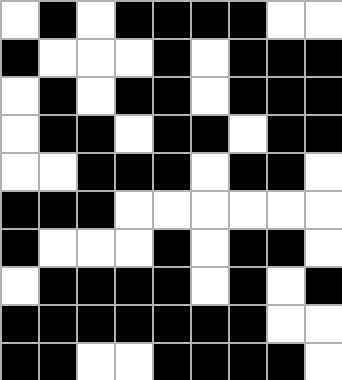[["white", "black", "white", "black", "black", "black", "black", "white", "white"], ["black", "white", "white", "white", "black", "white", "black", "black", "black"], ["white", "black", "white", "black", "black", "white", "black", "black", "black"], ["white", "black", "black", "white", "black", "black", "white", "black", "black"], ["white", "white", "black", "black", "black", "white", "black", "black", "white"], ["black", "black", "black", "white", "white", "white", "white", "white", "white"], ["black", "white", "white", "white", "black", "white", "black", "black", "white"], ["white", "black", "black", "black", "black", "white", "black", "white", "black"], ["black", "black", "black", "black", "black", "black", "black", "white", "white"], ["black", "black", "white", "white", "black", "black", "black", "black", "white"]]